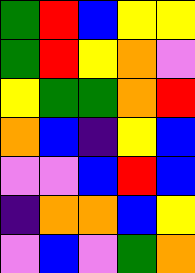[["green", "red", "blue", "yellow", "yellow"], ["green", "red", "yellow", "orange", "violet"], ["yellow", "green", "green", "orange", "red"], ["orange", "blue", "indigo", "yellow", "blue"], ["violet", "violet", "blue", "red", "blue"], ["indigo", "orange", "orange", "blue", "yellow"], ["violet", "blue", "violet", "green", "orange"]]